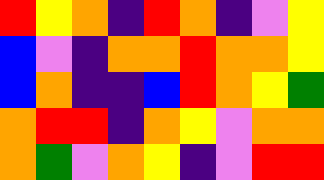[["red", "yellow", "orange", "indigo", "red", "orange", "indigo", "violet", "yellow"], ["blue", "violet", "indigo", "orange", "orange", "red", "orange", "orange", "yellow"], ["blue", "orange", "indigo", "indigo", "blue", "red", "orange", "yellow", "green"], ["orange", "red", "red", "indigo", "orange", "yellow", "violet", "orange", "orange"], ["orange", "green", "violet", "orange", "yellow", "indigo", "violet", "red", "red"]]